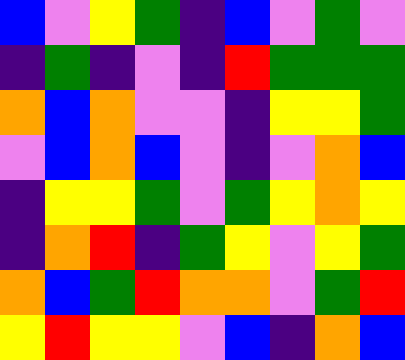[["blue", "violet", "yellow", "green", "indigo", "blue", "violet", "green", "violet"], ["indigo", "green", "indigo", "violet", "indigo", "red", "green", "green", "green"], ["orange", "blue", "orange", "violet", "violet", "indigo", "yellow", "yellow", "green"], ["violet", "blue", "orange", "blue", "violet", "indigo", "violet", "orange", "blue"], ["indigo", "yellow", "yellow", "green", "violet", "green", "yellow", "orange", "yellow"], ["indigo", "orange", "red", "indigo", "green", "yellow", "violet", "yellow", "green"], ["orange", "blue", "green", "red", "orange", "orange", "violet", "green", "red"], ["yellow", "red", "yellow", "yellow", "violet", "blue", "indigo", "orange", "blue"]]